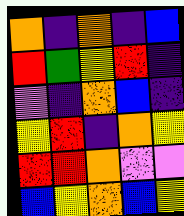[["orange", "indigo", "orange", "indigo", "blue"], ["red", "green", "yellow", "red", "indigo"], ["violet", "indigo", "orange", "blue", "indigo"], ["yellow", "red", "indigo", "orange", "yellow"], ["red", "red", "orange", "violet", "violet"], ["blue", "yellow", "orange", "blue", "yellow"]]